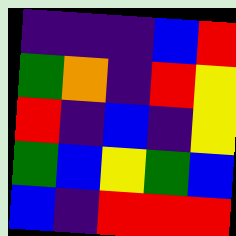[["indigo", "indigo", "indigo", "blue", "red"], ["green", "orange", "indigo", "red", "yellow"], ["red", "indigo", "blue", "indigo", "yellow"], ["green", "blue", "yellow", "green", "blue"], ["blue", "indigo", "red", "red", "red"]]